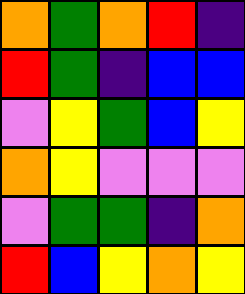[["orange", "green", "orange", "red", "indigo"], ["red", "green", "indigo", "blue", "blue"], ["violet", "yellow", "green", "blue", "yellow"], ["orange", "yellow", "violet", "violet", "violet"], ["violet", "green", "green", "indigo", "orange"], ["red", "blue", "yellow", "orange", "yellow"]]